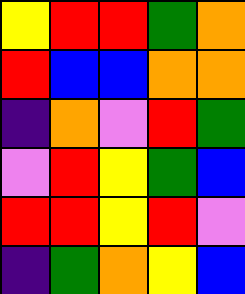[["yellow", "red", "red", "green", "orange"], ["red", "blue", "blue", "orange", "orange"], ["indigo", "orange", "violet", "red", "green"], ["violet", "red", "yellow", "green", "blue"], ["red", "red", "yellow", "red", "violet"], ["indigo", "green", "orange", "yellow", "blue"]]